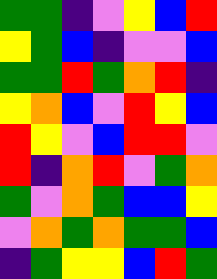[["green", "green", "indigo", "violet", "yellow", "blue", "red"], ["yellow", "green", "blue", "indigo", "violet", "violet", "blue"], ["green", "green", "red", "green", "orange", "red", "indigo"], ["yellow", "orange", "blue", "violet", "red", "yellow", "blue"], ["red", "yellow", "violet", "blue", "red", "red", "violet"], ["red", "indigo", "orange", "red", "violet", "green", "orange"], ["green", "violet", "orange", "green", "blue", "blue", "yellow"], ["violet", "orange", "green", "orange", "green", "green", "blue"], ["indigo", "green", "yellow", "yellow", "blue", "red", "green"]]